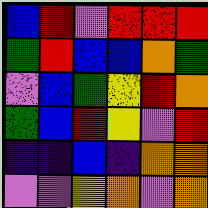[["blue", "red", "violet", "red", "red", "red"], ["green", "red", "blue", "blue", "orange", "green"], ["violet", "blue", "green", "yellow", "red", "orange"], ["green", "blue", "red", "yellow", "violet", "red"], ["indigo", "indigo", "blue", "indigo", "orange", "orange"], ["violet", "violet", "yellow", "orange", "violet", "orange"]]